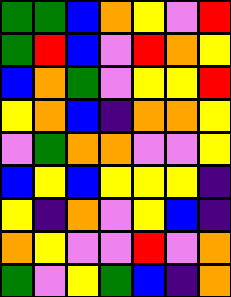[["green", "green", "blue", "orange", "yellow", "violet", "red"], ["green", "red", "blue", "violet", "red", "orange", "yellow"], ["blue", "orange", "green", "violet", "yellow", "yellow", "red"], ["yellow", "orange", "blue", "indigo", "orange", "orange", "yellow"], ["violet", "green", "orange", "orange", "violet", "violet", "yellow"], ["blue", "yellow", "blue", "yellow", "yellow", "yellow", "indigo"], ["yellow", "indigo", "orange", "violet", "yellow", "blue", "indigo"], ["orange", "yellow", "violet", "violet", "red", "violet", "orange"], ["green", "violet", "yellow", "green", "blue", "indigo", "orange"]]